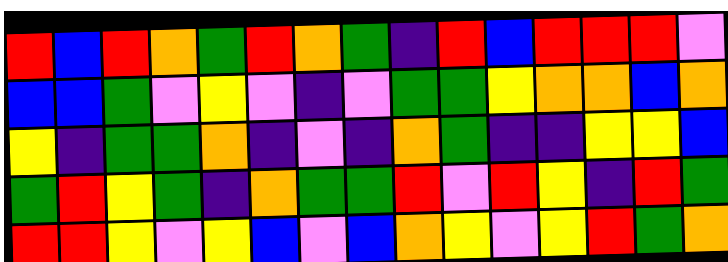[["red", "blue", "red", "orange", "green", "red", "orange", "green", "indigo", "red", "blue", "red", "red", "red", "violet"], ["blue", "blue", "green", "violet", "yellow", "violet", "indigo", "violet", "green", "green", "yellow", "orange", "orange", "blue", "orange"], ["yellow", "indigo", "green", "green", "orange", "indigo", "violet", "indigo", "orange", "green", "indigo", "indigo", "yellow", "yellow", "blue"], ["green", "red", "yellow", "green", "indigo", "orange", "green", "green", "red", "violet", "red", "yellow", "indigo", "red", "green"], ["red", "red", "yellow", "violet", "yellow", "blue", "violet", "blue", "orange", "yellow", "violet", "yellow", "red", "green", "orange"]]